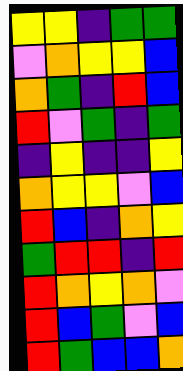[["yellow", "yellow", "indigo", "green", "green"], ["violet", "orange", "yellow", "yellow", "blue"], ["orange", "green", "indigo", "red", "blue"], ["red", "violet", "green", "indigo", "green"], ["indigo", "yellow", "indigo", "indigo", "yellow"], ["orange", "yellow", "yellow", "violet", "blue"], ["red", "blue", "indigo", "orange", "yellow"], ["green", "red", "red", "indigo", "red"], ["red", "orange", "yellow", "orange", "violet"], ["red", "blue", "green", "violet", "blue"], ["red", "green", "blue", "blue", "orange"]]